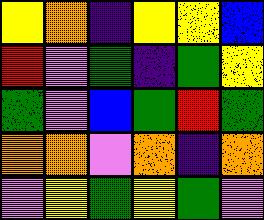[["yellow", "orange", "indigo", "yellow", "yellow", "blue"], ["red", "violet", "green", "indigo", "green", "yellow"], ["green", "violet", "blue", "green", "red", "green"], ["orange", "orange", "violet", "orange", "indigo", "orange"], ["violet", "yellow", "green", "yellow", "green", "violet"]]